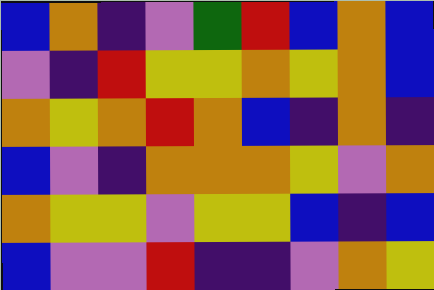[["blue", "orange", "indigo", "violet", "green", "red", "blue", "orange", "blue"], ["violet", "indigo", "red", "yellow", "yellow", "orange", "yellow", "orange", "blue"], ["orange", "yellow", "orange", "red", "orange", "blue", "indigo", "orange", "indigo"], ["blue", "violet", "indigo", "orange", "orange", "orange", "yellow", "violet", "orange"], ["orange", "yellow", "yellow", "violet", "yellow", "yellow", "blue", "indigo", "blue"], ["blue", "violet", "violet", "red", "indigo", "indigo", "violet", "orange", "yellow"]]